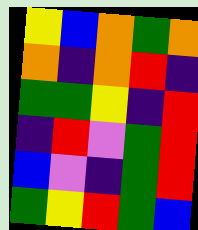[["yellow", "blue", "orange", "green", "orange"], ["orange", "indigo", "orange", "red", "indigo"], ["green", "green", "yellow", "indigo", "red"], ["indigo", "red", "violet", "green", "red"], ["blue", "violet", "indigo", "green", "red"], ["green", "yellow", "red", "green", "blue"]]